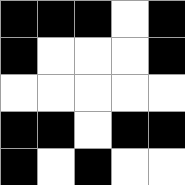[["black", "black", "black", "white", "black"], ["black", "white", "white", "white", "black"], ["white", "white", "white", "white", "white"], ["black", "black", "white", "black", "black"], ["black", "white", "black", "white", "white"]]